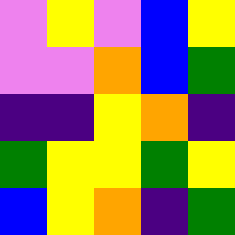[["violet", "yellow", "violet", "blue", "yellow"], ["violet", "violet", "orange", "blue", "green"], ["indigo", "indigo", "yellow", "orange", "indigo"], ["green", "yellow", "yellow", "green", "yellow"], ["blue", "yellow", "orange", "indigo", "green"]]